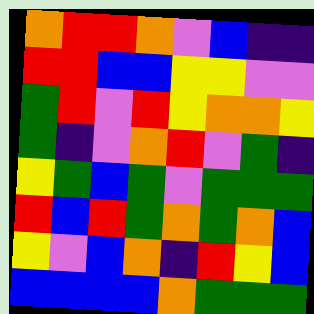[["orange", "red", "red", "orange", "violet", "blue", "indigo", "indigo"], ["red", "red", "blue", "blue", "yellow", "yellow", "violet", "violet"], ["green", "red", "violet", "red", "yellow", "orange", "orange", "yellow"], ["green", "indigo", "violet", "orange", "red", "violet", "green", "indigo"], ["yellow", "green", "blue", "green", "violet", "green", "green", "green"], ["red", "blue", "red", "green", "orange", "green", "orange", "blue"], ["yellow", "violet", "blue", "orange", "indigo", "red", "yellow", "blue"], ["blue", "blue", "blue", "blue", "orange", "green", "green", "green"]]